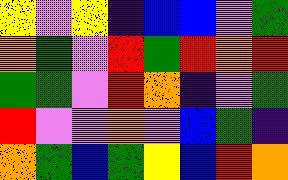[["yellow", "violet", "yellow", "indigo", "blue", "blue", "violet", "green"], ["orange", "green", "violet", "red", "green", "red", "orange", "red"], ["green", "green", "violet", "red", "orange", "indigo", "violet", "green"], ["red", "violet", "violet", "orange", "violet", "blue", "green", "indigo"], ["orange", "green", "blue", "green", "yellow", "blue", "red", "orange"]]